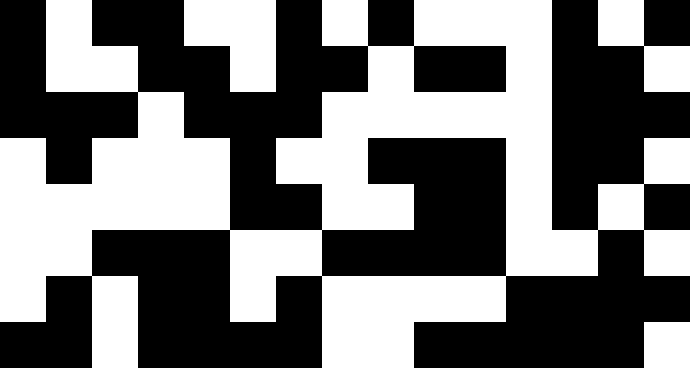[["black", "white", "black", "black", "white", "white", "black", "white", "black", "white", "white", "white", "black", "white", "black"], ["black", "white", "white", "black", "black", "white", "black", "black", "white", "black", "black", "white", "black", "black", "white"], ["black", "black", "black", "white", "black", "black", "black", "white", "white", "white", "white", "white", "black", "black", "black"], ["white", "black", "white", "white", "white", "black", "white", "white", "black", "black", "black", "white", "black", "black", "white"], ["white", "white", "white", "white", "white", "black", "black", "white", "white", "black", "black", "white", "black", "white", "black"], ["white", "white", "black", "black", "black", "white", "white", "black", "black", "black", "black", "white", "white", "black", "white"], ["white", "black", "white", "black", "black", "white", "black", "white", "white", "white", "white", "black", "black", "black", "black"], ["black", "black", "white", "black", "black", "black", "black", "white", "white", "black", "black", "black", "black", "black", "white"]]